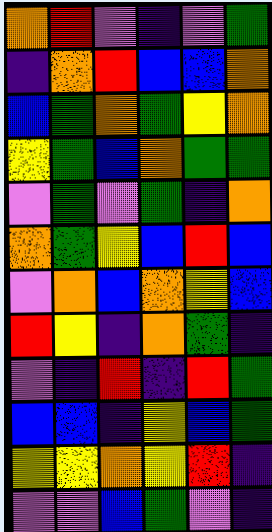[["orange", "red", "violet", "indigo", "violet", "green"], ["indigo", "orange", "red", "blue", "blue", "orange"], ["blue", "green", "orange", "green", "yellow", "orange"], ["yellow", "green", "blue", "orange", "green", "green"], ["violet", "green", "violet", "green", "indigo", "orange"], ["orange", "green", "yellow", "blue", "red", "blue"], ["violet", "orange", "blue", "orange", "yellow", "blue"], ["red", "yellow", "indigo", "orange", "green", "indigo"], ["violet", "indigo", "red", "indigo", "red", "green"], ["blue", "blue", "indigo", "yellow", "blue", "green"], ["yellow", "yellow", "orange", "yellow", "red", "indigo"], ["violet", "violet", "blue", "green", "violet", "indigo"]]